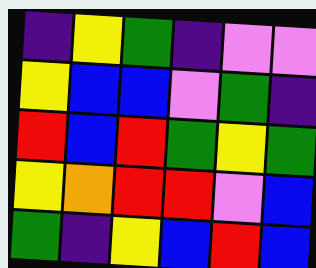[["indigo", "yellow", "green", "indigo", "violet", "violet"], ["yellow", "blue", "blue", "violet", "green", "indigo"], ["red", "blue", "red", "green", "yellow", "green"], ["yellow", "orange", "red", "red", "violet", "blue"], ["green", "indigo", "yellow", "blue", "red", "blue"]]